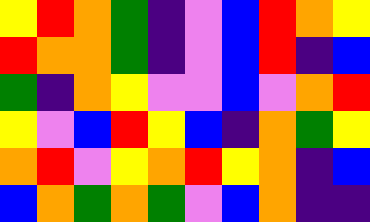[["yellow", "red", "orange", "green", "indigo", "violet", "blue", "red", "orange", "yellow"], ["red", "orange", "orange", "green", "indigo", "violet", "blue", "red", "indigo", "blue"], ["green", "indigo", "orange", "yellow", "violet", "violet", "blue", "violet", "orange", "red"], ["yellow", "violet", "blue", "red", "yellow", "blue", "indigo", "orange", "green", "yellow"], ["orange", "red", "violet", "yellow", "orange", "red", "yellow", "orange", "indigo", "blue"], ["blue", "orange", "green", "orange", "green", "violet", "blue", "orange", "indigo", "indigo"]]